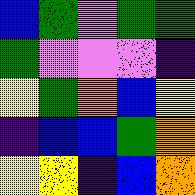[["blue", "green", "violet", "green", "green"], ["green", "violet", "violet", "violet", "indigo"], ["yellow", "green", "orange", "blue", "yellow"], ["indigo", "blue", "blue", "green", "orange"], ["yellow", "yellow", "indigo", "blue", "orange"]]